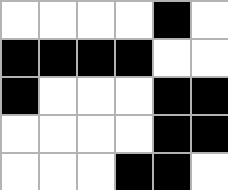[["white", "white", "white", "white", "black", "white"], ["black", "black", "black", "black", "white", "white"], ["black", "white", "white", "white", "black", "black"], ["white", "white", "white", "white", "black", "black"], ["white", "white", "white", "black", "black", "white"]]